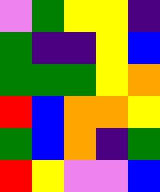[["violet", "green", "yellow", "yellow", "indigo"], ["green", "indigo", "indigo", "yellow", "blue"], ["green", "green", "green", "yellow", "orange"], ["red", "blue", "orange", "orange", "yellow"], ["green", "blue", "orange", "indigo", "green"], ["red", "yellow", "violet", "violet", "blue"]]